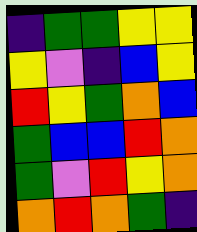[["indigo", "green", "green", "yellow", "yellow"], ["yellow", "violet", "indigo", "blue", "yellow"], ["red", "yellow", "green", "orange", "blue"], ["green", "blue", "blue", "red", "orange"], ["green", "violet", "red", "yellow", "orange"], ["orange", "red", "orange", "green", "indigo"]]